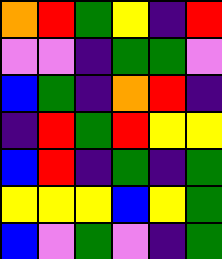[["orange", "red", "green", "yellow", "indigo", "red"], ["violet", "violet", "indigo", "green", "green", "violet"], ["blue", "green", "indigo", "orange", "red", "indigo"], ["indigo", "red", "green", "red", "yellow", "yellow"], ["blue", "red", "indigo", "green", "indigo", "green"], ["yellow", "yellow", "yellow", "blue", "yellow", "green"], ["blue", "violet", "green", "violet", "indigo", "green"]]